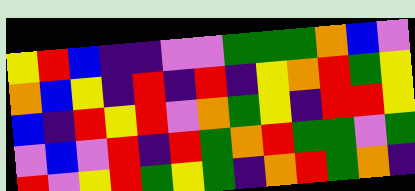[["yellow", "red", "blue", "indigo", "indigo", "violet", "violet", "green", "green", "green", "orange", "blue", "violet"], ["orange", "blue", "yellow", "indigo", "red", "indigo", "red", "indigo", "yellow", "orange", "red", "green", "yellow"], ["blue", "indigo", "red", "yellow", "red", "violet", "orange", "green", "yellow", "indigo", "red", "red", "yellow"], ["violet", "blue", "violet", "red", "indigo", "red", "green", "orange", "red", "green", "green", "violet", "green"], ["red", "violet", "yellow", "red", "green", "yellow", "green", "indigo", "orange", "red", "green", "orange", "indigo"]]